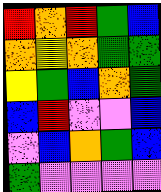[["red", "orange", "red", "green", "blue"], ["orange", "yellow", "orange", "green", "green"], ["yellow", "green", "blue", "orange", "green"], ["blue", "red", "violet", "violet", "blue"], ["violet", "blue", "orange", "green", "blue"], ["green", "violet", "violet", "violet", "violet"]]